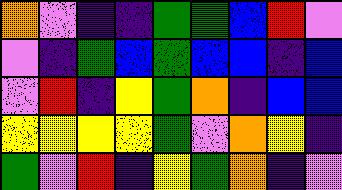[["orange", "violet", "indigo", "indigo", "green", "green", "blue", "red", "violet"], ["violet", "indigo", "green", "blue", "green", "blue", "blue", "indigo", "blue"], ["violet", "red", "indigo", "yellow", "green", "orange", "indigo", "blue", "blue"], ["yellow", "yellow", "yellow", "yellow", "green", "violet", "orange", "yellow", "indigo"], ["green", "violet", "red", "indigo", "yellow", "green", "orange", "indigo", "violet"]]